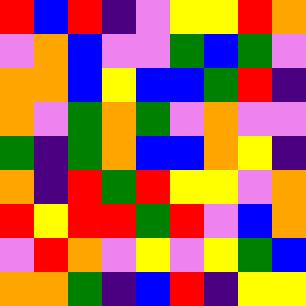[["red", "blue", "red", "indigo", "violet", "yellow", "yellow", "red", "orange"], ["violet", "orange", "blue", "violet", "violet", "green", "blue", "green", "violet"], ["orange", "orange", "blue", "yellow", "blue", "blue", "green", "red", "indigo"], ["orange", "violet", "green", "orange", "green", "violet", "orange", "violet", "violet"], ["green", "indigo", "green", "orange", "blue", "blue", "orange", "yellow", "indigo"], ["orange", "indigo", "red", "green", "red", "yellow", "yellow", "violet", "orange"], ["red", "yellow", "red", "red", "green", "red", "violet", "blue", "orange"], ["violet", "red", "orange", "violet", "yellow", "violet", "yellow", "green", "blue"], ["orange", "orange", "green", "indigo", "blue", "red", "indigo", "yellow", "yellow"]]